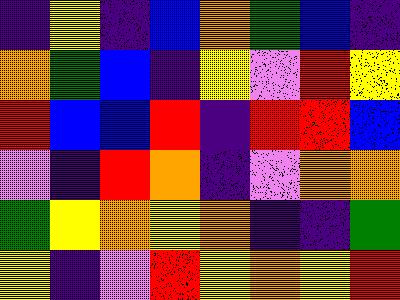[["indigo", "yellow", "indigo", "blue", "orange", "green", "blue", "indigo"], ["orange", "green", "blue", "indigo", "yellow", "violet", "red", "yellow"], ["red", "blue", "blue", "red", "indigo", "red", "red", "blue"], ["violet", "indigo", "red", "orange", "indigo", "violet", "orange", "orange"], ["green", "yellow", "orange", "yellow", "orange", "indigo", "indigo", "green"], ["yellow", "indigo", "violet", "red", "yellow", "orange", "yellow", "red"]]